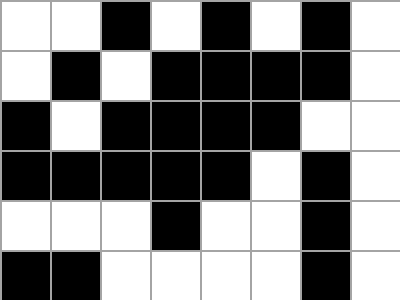[["white", "white", "black", "white", "black", "white", "black", "white"], ["white", "black", "white", "black", "black", "black", "black", "white"], ["black", "white", "black", "black", "black", "black", "white", "white"], ["black", "black", "black", "black", "black", "white", "black", "white"], ["white", "white", "white", "black", "white", "white", "black", "white"], ["black", "black", "white", "white", "white", "white", "black", "white"]]